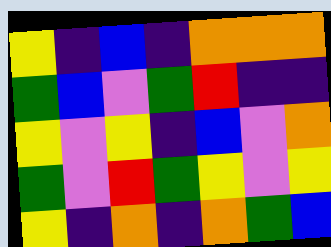[["yellow", "indigo", "blue", "indigo", "orange", "orange", "orange"], ["green", "blue", "violet", "green", "red", "indigo", "indigo"], ["yellow", "violet", "yellow", "indigo", "blue", "violet", "orange"], ["green", "violet", "red", "green", "yellow", "violet", "yellow"], ["yellow", "indigo", "orange", "indigo", "orange", "green", "blue"]]